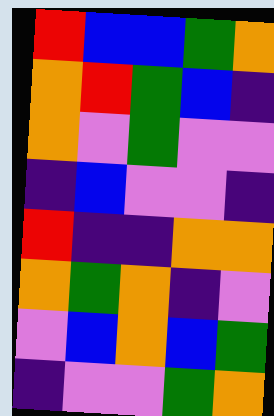[["red", "blue", "blue", "green", "orange"], ["orange", "red", "green", "blue", "indigo"], ["orange", "violet", "green", "violet", "violet"], ["indigo", "blue", "violet", "violet", "indigo"], ["red", "indigo", "indigo", "orange", "orange"], ["orange", "green", "orange", "indigo", "violet"], ["violet", "blue", "orange", "blue", "green"], ["indigo", "violet", "violet", "green", "orange"]]